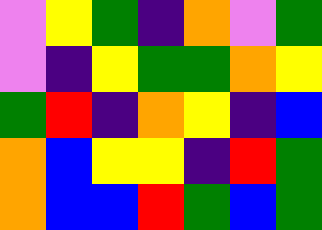[["violet", "yellow", "green", "indigo", "orange", "violet", "green"], ["violet", "indigo", "yellow", "green", "green", "orange", "yellow"], ["green", "red", "indigo", "orange", "yellow", "indigo", "blue"], ["orange", "blue", "yellow", "yellow", "indigo", "red", "green"], ["orange", "blue", "blue", "red", "green", "blue", "green"]]